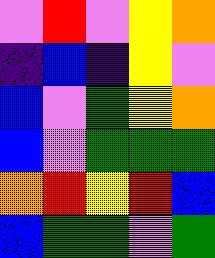[["violet", "red", "violet", "yellow", "orange"], ["indigo", "blue", "indigo", "yellow", "violet"], ["blue", "violet", "green", "yellow", "orange"], ["blue", "violet", "green", "green", "green"], ["orange", "red", "yellow", "red", "blue"], ["blue", "green", "green", "violet", "green"]]